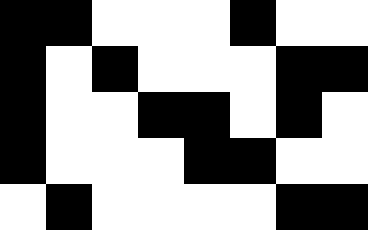[["black", "black", "white", "white", "white", "black", "white", "white"], ["black", "white", "black", "white", "white", "white", "black", "black"], ["black", "white", "white", "black", "black", "white", "black", "white"], ["black", "white", "white", "white", "black", "black", "white", "white"], ["white", "black", "white", "white", "white", "white", "black", "black"]]